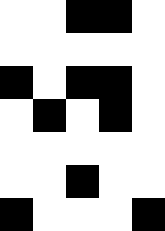[["white", "white", "black", "black", "white"], ["white", "white", "white", "white", "white"], ["black", "white", "black", "black", "white"], ["white", "black", "white", "black", "white"], ["white", "white", "white", "white", "white"], ["white", "white", "black", "white", "white"], ["black", "white", "white", "white", "black"]]